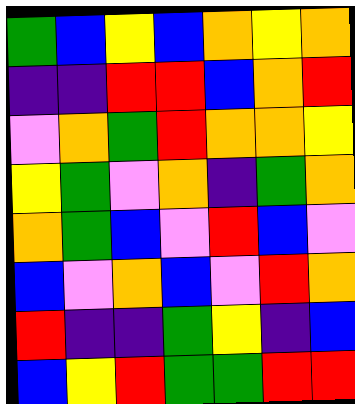[["green", "blue", "yellow", "blue", "orange", "yellow", "orange"], ["indigo", "indigo", "red", "red", "blue", "orange", "red"], ["violet", "orange", "green", "red", "orange", "orange", "yellow"], ["yellow", "green", "violet", "orange", "indigo", "green", "orange"], ["orange", "green", "blue", "violet", "red", "blue", "violet"], ["blue", "violet", "orange", "blue", "violet", "red", "orange"], ["red", "indigo", "indigo", "green", "yellow", "indigo", "blue"], ["blue", "yellow", "red", "green", "green", "red", "red"]]